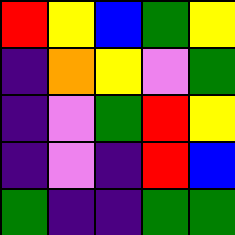[["red", "yellow", "blue", "green", "yellow"], ["indigo", "orange", "yellow", "violet", "green"], ["indigo", "violet", "green", "red", "yellow"], ["indigo", "violet", "indigo", "red", "blue"], ["green", "indigo", "indigo", "green", "green"]]